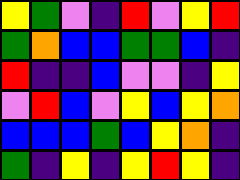[["yellow", "green", "violet", "indigo", "red", "violet", "yellow", "red"], ["green", "orange", "blue", "blue", "green", "green", "blue", "indigo"], ["red", "indigo", "indigo", "blue", "violet", "violet", "indigo", "yellow"], ["violet", "red", "blue", "violet", "yellow", "blue", "yellow", "orange"], ["blue", "blue", "blue", "green", "blue", "yellow", "orange", "indigo"], ["green", "indigo", "yellow", "indigo", "yellow", "red", "yellow", "indigo"]]